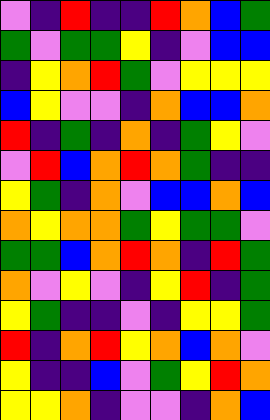[["violet", "indigo", "red", "indigo", "indigo", "red", "orange", "blue", "green"], ["green", "violet", "green", "green", "yellow", "indigo", "violet", "blue", "blue"], ["indigo", "yellow", "orange", "red", "green", "violet", "yellow", "yellow", "yellow"], ["blue", "yellow", "violet", "violet", "indigo", "orange", "blue", "blue", "orange"], ["red", "indigo", "green", "indigo", "orange", "indigo", "green", "yellow", "violet"], ["violet", "red", "blue", "orange", "red", "orange", "green", "indigo", "indigo"], ["yellow", "green", "indigo", "orange", "violet", "blue", "blue", "orange", "blue"], ["orange", "yellow", "orange", "orange", "green", "yellow", "green", "green", "violet"], ["green", "green", "blue", "orange", "red", "orange", "indigo", "red", "green"], ["orange", "violet", "yellow", "violet", "indigo", "yellow", "red", "indigo", "green"], ["yellow", "green", "indigo", "indigo", "violet", "indigo", "yellow", "yellow", "green"], ["red", "indigo", "orange", "red", "yellow", "orange", "blue", "orange", "violet"], ["yellow", "indigo", "indigo", "blue", "violet", "green", "yellow", "red", "orange"], ["yellow", "yellow", "orange", "indigo", "violet", "violet", "indigo", "orange", "blue"]]